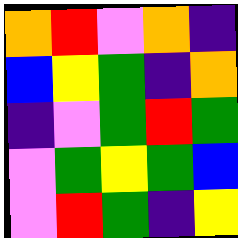[["orange", "red", "violet", "orange", "indigo"], ["blue", "yellow", "green", "indigo", "orange"], ["indigo", "violet", "green", "red", "green"], ["violet", "green", "yellow", "green", "blue"], ["violet", "red", "green", "indigo", "yellow"]]